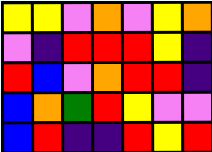[["yellow", "yellow", "violet", "orange", "violet", "yellow", "orange"], ["violet", "indigo", "red", "red", "red", "yellow", "indigo"], ["red", "blue", "violet", "orange", "red", "red", "indigo"], ["blue", "orange", "green", "red", "yellow", "violet", "violet"], ["blue", "red", "indigo", "indigo", "red", "yellow", "red"]]